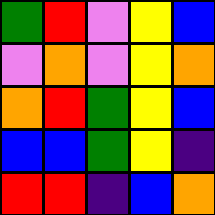[["green", "red", "violet", "yellow", "blue"], ["violet", "orange", "violet", "yellow", "orange"], ["orange", "red", "green", "yellow", "blue"], ["blue", "blue", "green", "yellow", "indigo"], ["red", "red", "indigo", "blue", "orange"]]